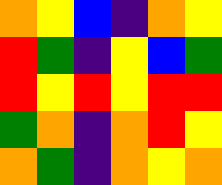[["orange", "yellow", "blue", "indigo", "orange", "yellow"], ["red", "green", "indigo", "yellow", "blue", "green"], ["red", "yellow", "red", "yellow", "red", "red"], ["green", "orange", "indigo", "orange", "red", "yellow"], ["orange", "green", "indigo", "orange", "yellow", "orange"]]